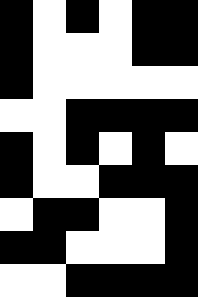[["black", "white", "black", "white", "black", "black"], ["black", "white", "white", "white", "black", "black"], ["black", "white", "white", "white", "white", "white"], ["white", "white", "black", "black", "black", "black"], ["black", "white", "black", "white", "black", "white"], ["black", "white", "white", "black", "black", "black"], ["white", "black", "black", "white", "white", "black"], ["black", "black", "white", "white", "white", "black"], ["white", "white", "black", "black", "black", "black"]]